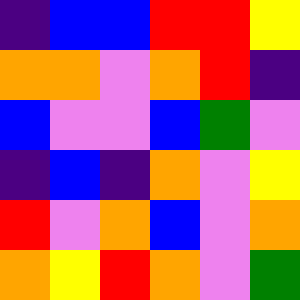[["indigo", "blue", "blue", "red", "red", "yellow"], ["orange", "orange", "violet", "orange", "red", "indigo"], ["blue", "violet", "violet", "blue", "green", "violet"], ["indigo", "blue", "indigo", "orange", "violet", "yellow"], ["red", "violet", "orange", "blue", "violet", "orange"], ["orange", "yellow", "red", "orange", "violet", "green"]]